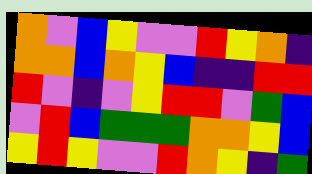[["orange", "violet", "blue", "yellow", "violet", "violet", "red", "yellow", "orange", "indigo"], ["orange", "orange", "blue", "orange", "yellow", "blue", "indigo", "indigo", "red", "red"], ["red", "violet", "indigo", "violet", "yellow", "red", "red", "violet", "green", "blue"], ["violet", "red", "blue", "green", "green", "green", "orange", "orange", "yellow", "blue"], ["yellow", "red", "yellow", "violet", "violet", "red", "orange", "yellow", "indigo", "green"]]